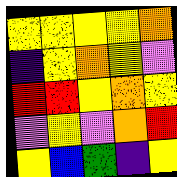[["yellow", "yellow", "yellow", "yellow", "orange"], ["indigo", "yellow", "orange", "yellow", "violet"], ["red", "red", "yellow", "orange", "yellow"], ["violet", "yellow", "violet", "orange", "red"], ["yellow", "blue", "green", "indigo", "yellow"]]